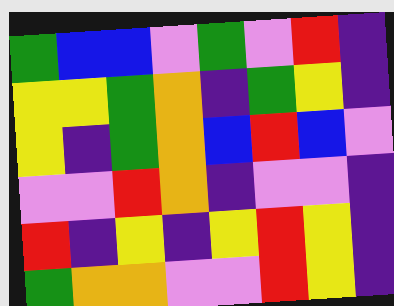[["green", "blue", "blue", "violet", "green", "violet", "red", "indigo"], ["yellow", "yellow", "green", "orange", "indigo", "green", "yellow", "indigo"], ["yellow", "indigo", "green", "orange", "blue", "red", "blue", "violet"], ["violet", "violet", "red", "orange", "indigo", "violet", "violet", "indigo"], ["red", "indigo", "yellow", "indigo", "yellow", "red", "yellow", "indigo"], ["green", "orange", "orange", "violet", "violet", "red", "yellow", "indigo"]]